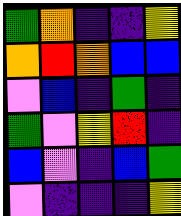[["green", "orange", "indigo", "indigo", "yellow"], ["orange", "red", "orange", "blue", "blue"], ["violet", "blue", "indigo", "green", "indigo"], ["green", "violet", "yellow", "red", "indigo"], ["blue", "violet", "indigo", "blue", "green"], ["violet", "indigo", "indigo", "indigo", "yellow"]]